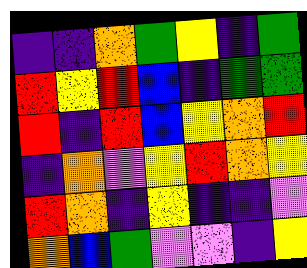[["indigo", "indigo", "orange", "green", "yellow", "indigo", "green"], ["red", "yellow", "red", "blue", "indigo", "green", "green"], ["red", "indigo", "red", "blue", "yellow", "orange", "red"], ["indigo", "orange", "violet", "yellow", "red", "orange", "yellow"], ["red", "orange", "indigo", "yellow", "indigo", "indigo", "violet"], ["orange", "blue", "green", "violet", "violet", "indigo", "yellow"]]